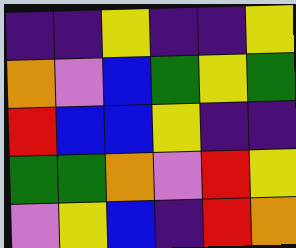[["indigo", "indigo", "yellow", "indigo", "indigo", "yellow"], ["orange", "violet", "blue", "green", "yellow", "green"], ["red", "blue", "blue", "yellow", "indigo", "indigo"], ["green", "green", "orange", "violet", "red", "yellow"], ["violet", "yellow", "blue", "indigo", "red", "orange"]]